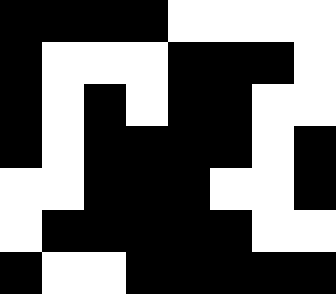[["black", "black", "black", "black", "white", "white", "white", "white"], ["black", "white", "white", "white", "black", "black", "black", "white"], ["black", "white", "black", "white", "black", "black", "white", "white"], ["black", "white", "black", "black", "black", "black", "white", "black"], ["white", "white", "black", "black", "black", "white", "white", "black"], ["white", "black", "black", "black", "black", "black", "white", "white"], ["black", "white", "white", "black", "black", "black", "black", "black"]]